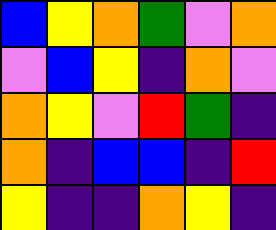[["blue", "yellow", "orange", "green", "violet", "orange"], ["violet", "blue", "yellow", "indigo", "orange", "violet"], ["orange", "yellow", "violet", "red", "green", "indigo"], ["orange", "indigo", "blue", "blue", "indigo", "red"], ["yellow", "indigo", "indigo", "orange", "yellow", "indigo"]]